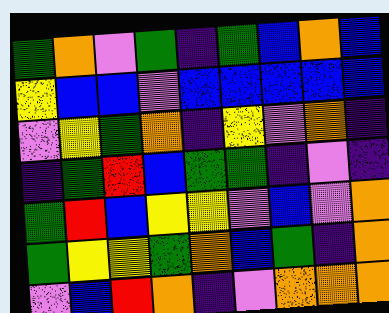[["green", "orange", "violet", "green", "indigo", "green", "blue", "orange", "blue"], ["yellow", "blue", "blue", "violet", "blue", "blue", "blue", "blue", "blue"], ["violet", "yellow", "green", "orange", "indigo", "yellow", "violet", "orange", "indigo"], ["indigo", "green", "red", "blue", "green", "green", "indigo", "violet", "indigo"], ["green", "red", "blue", "yellow", "yellow", "violet", "blue", "violet", "orange"], ["green", "yellow", "yellow", "green", "orange", "blue", "green", "indigo", "orange"], ["violet", "blue", "red", "orange", "indigo", "violet", "orange", "orange", "orange"]]